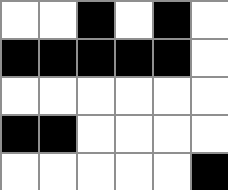[["white", "white", "black", "white", "black", "white"], ["black", "black", "black", "black", "black", "white"], ["white", "white", "white", "white", "white", "white"], ["black", "black", "white", "white", "white", "white"], ["white", "white", "white", "white", "white", "black"]]